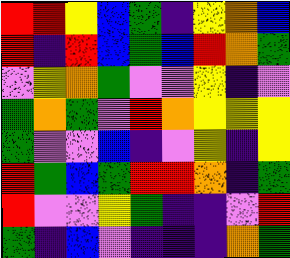[["red", "red", "yellow", "blue", "green", "indigo", "yellow", "orange", "blue"], ["red", "indigo", "red", "blue", "green", "blue", "red", "orange", "green"], ["violet", "yellow", "orange", "green", "violet", "violet", "yellow", "indigo", "violet"], ["green", "orange", "green", "violet", "red", "orange", "yellow", "yellow", "yellow"], ["green", "violet", "violet", "blue", "indigo", "violet", "yellow", "indigo", "yellow"], ["red", "green", "blue", "green", "red", "red", "orange", "indigo", "green"], ["red", "violet", "violet", "yellow", "green", "indigo", "indigo", "violet", "red"], ["green", "indigo", "blue", "violet", "indigo", "indigo", "indigo", "orange", "green"]]